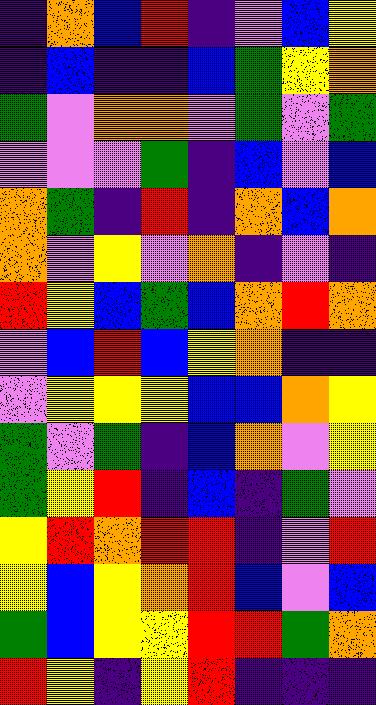[["indigo", "orange", "blue", "red", "indigo", "violet", "blue", "yellow"], ["indigo", "blue", "indigo", "indigo", "blue", "green", "yellow", "orange"], ["green", "violet", "orange", "orange", "violet", "green", "violet", "green"], ["violet", "violet", "violet", "green", "indigo", "blue", "violet", "blue"], ["orange", "green", "indigo", "red", "indigo", "orange", "blue", "orange"], ["orange", "violet", "yellow", "violet", "orange", "indigo", "violet", "indigo"], ["red", "yellow", "blue", "green", "blue", "orange", "red", "orange"], ["violet", "blue", "red", "blue", "yellow", "orange", "indigo", "indigo"], ["violet", "yellow", "yellow", "yellow", "blue", "blue", "orange", "yellow"], ["green", "violet", "green", "indigo", "blue", "orange", "violet", "yellow"], ["green", "yellow", "red", "indigo", "blue", "indigo", "green", "violet"], ["yellow", "red", "orange", "red", "red", "indigo", "violet", "red"], ["yellow", "blue", "yellow", "orange", "red", "blue", "violet", "blue"], ["green", "blue", "yellow", "yellow", "red", "red", "green", "orange"], ["red", "yellow", "indigo", "yellow", "red", "indigo", "indigo", "indigo"]]